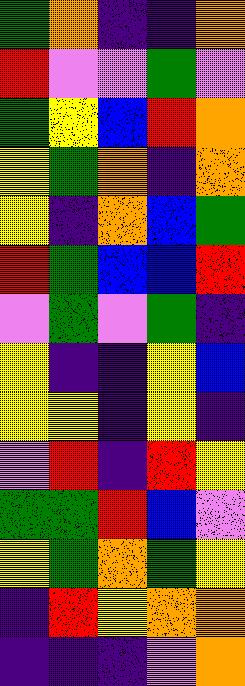[["green", "orange", "indigo", "indigo", "orange"], ["red", "violet", "violet", "green", "violet"], ["green", "yellow", "blue", "red", "orange"], ["yellow", "green", "orange", "indigo", "orange"], ["yellow", "indigo", "orange", "blue", "green"], ["red", "green", "blue", "blue", "red"], ["violet", "green", "violet", "green", "indigo"], ["yellow", "indigo", "indigo", "yellow", "blue"], ["yellow", "yellow", "indigo", "yellow", "indigo"], ["violet", "red", "indigo", "red", "yellow"], ["green", "green", "red", "blue", "violet"], ["yellow", "green", "orange", "green", "yellow"], ["indigo", "red", "yellow", "orange", "orange"], ["indigo", "indigo", "indigo", "violet", "orange"]]